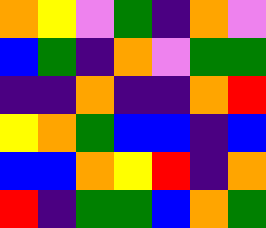[["orange", "yellow", "violet", "green", "indigo", "orange", "violet"], ["blue", "green", "indigo", "orange", "violet", "green", "green"], ["indigo", "indigo", "orange", "indigo", "indigo", "orange", "red"], ["yellow", "orange", "green", "blue", "blue", "indigo", "blue"], ["blue", "blue", "orange", "yellow", "red", "indigo", "orange"], ["red", "indigo", "green", "green", "blue", "orange", "green"]]